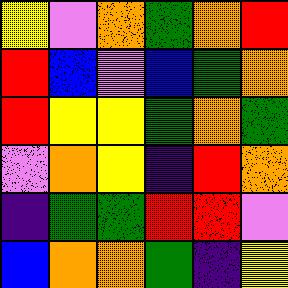[["yellow", "violet", "orange", "green", "orange", "red"], ["red", "blue", "violet", "blue", "green", "orange"], ["red", "yellow", "yellow", "green", "orange", "green"], ["violet", "orange", "yellow", "indigo", "red", "orange"], ["indigo", "green", "green", "red", "red", "violet"], ["blue", "orange", "orange", "green", "indigo", "yellow"]]